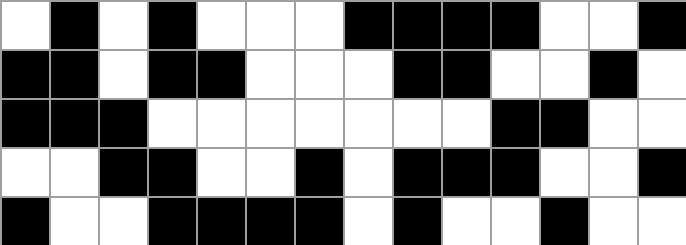[["white", "black", "white", "black", "white", "white", "white", "black", "black", "black", "black", "white", "white", "black"], ["black", "black", "white", "black", "black", "white", "white", "white", "black", "black", "white", "white", "black", "white"], ["black", "black", "black", "white", "white", "white", "white", "white", "white", "white", "black", "black", "white", "white"], ["white", "white", "black", "black", "white", "white", "black", "white", "black", "black", "black", "white", "white", "black"], ["black", "white", "white", "black", "black", "black", "black", "white", "black", "white", "white", "black", "white", "white"]]